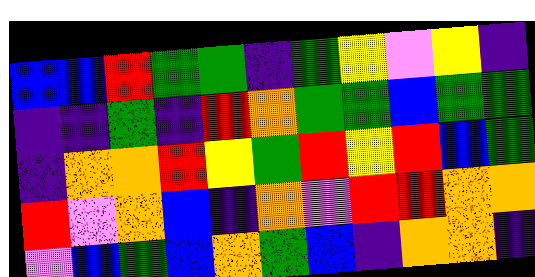[["blue", "blue", "red", "green", "green", "indigo", "green", "yellow", "violet", "yellow", "indigo"], ["indigo", "indigo", "green", "indigo", "red", "orange", "green", "green", "blue", "green", "green"], ["indigo", "orange", "orange", "red", "yellow", "green", "red", "yellow", "red", "blue", "green"], ["red", "violet", "orange", "blue", "indigo", "orange", "violet", "red", "red", "orange", "orange"], ["violet", "blue", "green", "blue", "orange", "green", "blue", "indigo", "orange", "orange", "indigo"]]